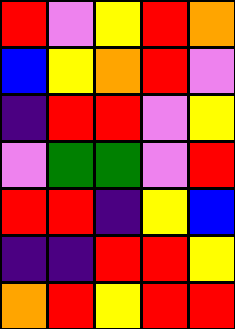[["red", "violet", "yellow", "red", "orange"], ["blue", "yellow", "orange", "red", "violet"], ["indigo", "red", "red", "violet", "yellow"], ["violet", "green", "green", "violet", "red"], ["red", "red", "indigo", "yellow", "blue"], ["indigo", "indigo", "red", "red", "yellow"], ["orange", "red", "yellow", "red", "red"]]